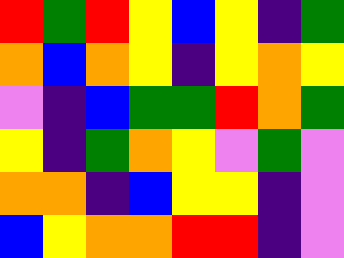[["red", "green", "red", "yellow", "blue", "yellow", "indigo", "green"], ["orange", "blue", "orange", "yellow", "indigo", "yellow", "orange", "yellow"], ["violet", "indigo", "blue", "green", "green", "red", "orange", "green"], ["yellow", "indigo", "green", "orange", "yellow", "violet", "green", "violet"], ["orange", "orange", "indigo", "blue", "yellow", "yellow", "indigo", "violet"], ["blue", "yellow", "orange", "orange", "red", "red", "indigo", "violet"]]